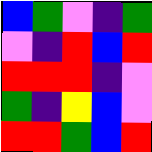[["blue", "green", "violet", "indigo", "green"], ["violet", "indigo", "red", "blue", "red"], ["red", "red", "red", "indigo", "violet"], ["green", "indigo", "yellow", "blue", "violet"], ["red", "red", "green", "blue", "red"]]